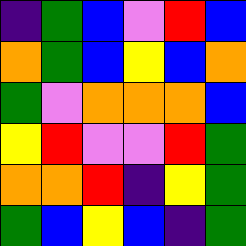[["indigo", "green", "blue", "violet", "red", "blue"], ["orange", "green", "blue", "yellow", "blue", "orange"], ["green", "violet", "orange", "orange", "orange", "blue"], ["yellow", "red", "violet", "violet", "red", "green"], ["orange", "orange", "red", "indigo", "yellow", "green"], ["green", "blue", "yellow", "blue", "indigo", "green"]]